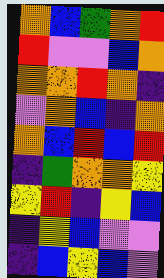[["orange", "blue", "green", "orange", "red"], ["red", "violet", "violet", "blue", "orange"], ["orange", "orange", "red", "orange", "indigo"], ["violet", "orange", "blue", "indigo", "orange"], ["orange", "blue", "red", "blue", "red"], ["indigo", "green", "orange", "orange", "yellow"], ["yellow", "red", "indigo", "yellow", "blue"], ["indigo", "yellow", "blue", "violet", "violet"], ["indigo", "blue", "yellow", "blue", "violet"]]